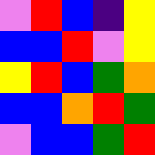[["violet", "red", "blue", "indigo", "yellow"], ["blue", "blue", "red", "violet", "yellow"], ["yellow", "red", "blue", "green", "orange"], ["blue", "blue", "orange", "red", "green"], ["violet", "blue", "blue", "green", "red"]]